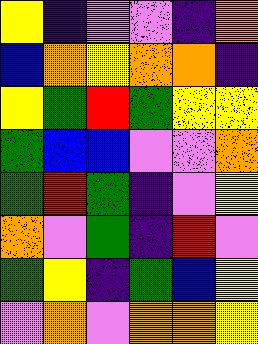[["yellow", "indigo", "violet", "violet", "indigo", "orange"], ["blue", "orange", "yellow", "orange", "orange", "indigo"], ["yellow", "green", "red", "green", "yellow", "yellow"], ["green", "blue", "blue", "violet", "violet", "orange"], ["green", "red", "green", "indigo", "violet", "yellow"], ["orange", "violet", "green", "indigo", "red", "violet"], ["green", "yellow", "indigo", "green", "blue", "yellow"], ["violet", "orange", "violet", "orange", "orange", "yellow"]]